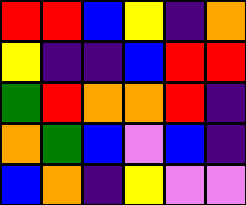[["red", "red", "blue", "yellow", "indigo", "orange"], ["yellow", "indigo", "indigo", "blue", "red", "red"], ["green", "red", "orange", "orange", "red", "indigo"], ["orange", "green", "blue", "violet", "blue", "indigo"], ["blue", "orange", "indigo", "yellow", "violet", "violet"]]